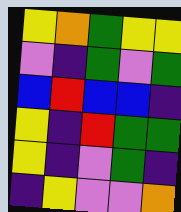[["yellow", "orange", "green", "yellow", "yellow"], ["violet", "indigo", "green", "violet", "green"], ["blue", "red", "blue", "blue", "indigo"], ["yellow", "indigo", "red", "green", "green"], ["yellow", "indigo", "violet", "green", "indigo"], ["indigo", "yellow", "violet", "violet", "orange"]]